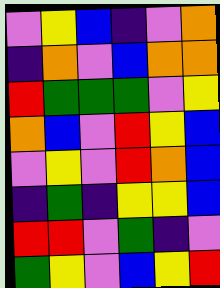[["violet", "yellow", "blue", "indigo", "violet", "orange"], ["indigo", "orange", "violet", "blue", "orange", "orange"], ["red", "green", "green", "green", "violet", "yellow"], ["orange", "blue", "violet", "red", "yellow", "blue"], ["violet", "yellow", "violet", "red", "orange", "blue"], ["indigo", "green", "indigo", "yellow", "yellow", "blue"], ["red", "red", "violet", "green", "indigo", "violet"], ["green", "yellow", "violet", "blue", "yellow", "red"]]